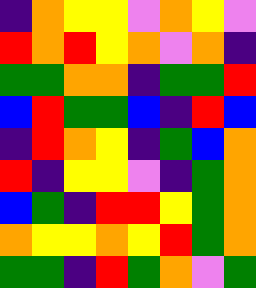[["indigo", "orange", "yellow", "yellow", "violet", "orange", "yellow", "violet"], ["red", "orange", "red", "yellow", "orange", "violet", "orange", "indigo"], ["green", "green", "orange", "orange", "indigo", "green", "green", "red"], ["blue", "red", "green", "green", "blue", "indigo", "red", "blue"], ["indigo", "red", "orange", "yellow", "indigo", "green", "blue", "orange"], ["red", "indigo", "yellow", "yellow", "violet", "indigo", "green", "orange"], ["blue", "green", "indigo", "red", "red", "yellow", "green", "orange"], ["orange", "yellow", "yellow", "orange", "yellow", "red", "green", "orange"], ["green", "green", "indigo", "red", "green", "orange", "violet", "green"]]